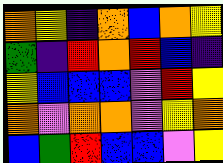[["orange", "yellow", "indigo", "orange", "blue", "orange", "yellow"], ["green", "indigo", "red", "orange", "red", "blue", "indigo"], ["yellow", "blue", "blue", "blue", "violet", "red", "yellow"], ["orange", "violet", "orange", "orange", "violet", "yellow", "orange"], ["blue", "green", "red", "blue", "blue", "violet", "yellow"]]